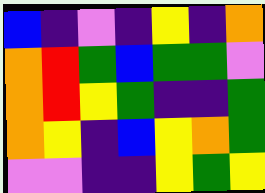[["blue", "indigo", "violet", "indigo", "yellow", "indigo", "orange"], ["orange", "red", "green", "blue", "green", "green", "violet"], ["orange", "red", "yellow", "green", "indigo", "indigo", "green"], ["orange", "yellow", "indigo", "blue", "yellow", "orange", "green"], ["violet", "violet", "indigo", "indigo", "yellow", "green", "yellow"]]